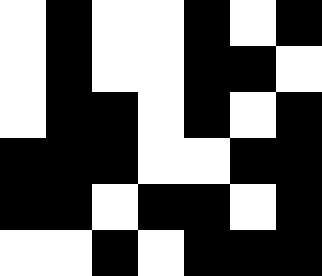[["white", "black", "white", "white", "black", "white", "black"], ["white", "black", "white", "white", "black", "black", "white"], ["white", "black", "black", "white", "black", "white", "black"], ["black", "black", "black", "white", "white", "black", "black"], ["black", "black", "white", "black", "black", "white", "black"], ["white", "white", "black", "white", "black", "black", "black"]]